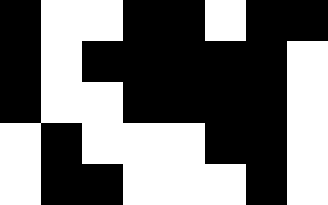[["black", "white", "white", "black", "black", "white", "black", "black"], ["black", "white", "black", "black", "black", "black", "black", "white"], ["black", "white", "white", "black", "black", "black", "black", "white"], ["white", "black", "white", "white", "white", "black", "black", "white"], ["white", "black", "black", "white", "white", "white", "black", "white"]]